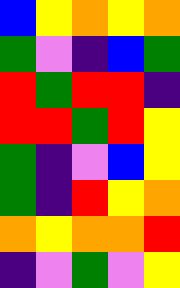[["blue", "yellow", "orange", "yellow", "orange"], ["green", "violet", "indigo", "blue", "green"], ["red", "green", "red", "red", "indigo"], ["red", "red", "green", "red", "yellow"], ["green", "indigo", "violet", "blue", "yellow"], ["green", "indigo", "red", "yellow", "orange"], ["orange", "yellow", "orange", "orange", "red"], ["indigo", "violet", "green", "violet", "yellow"]]